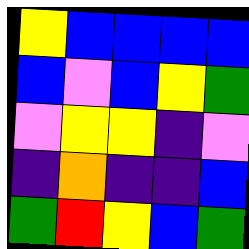[["yellow", "blue", "blue", "blue", "blue"], ["blue", "violet", "blue", "yellow", "green"], ["violet", "yellow", "yellow", "indigo", "violet"], ["indigo", "orange", "indigo", "indigo", "blue"], ["green", "red", "yellow", "blue", "green"]]